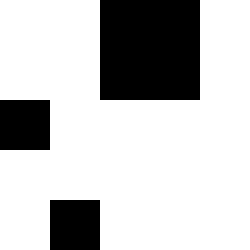[["white", "white", "black", "black", "white"], ["white", "white", "black", "black", "white"], ["black", "white", "white", "white", "white"], ["white", "white", "white", "white", "white"], ["white", "black", "white", "white", "white"]]